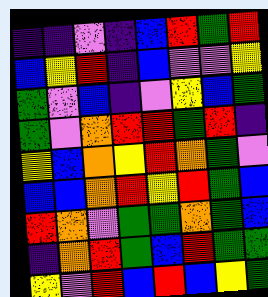[["indigo", "indigo", "violet", "indigo", "blue", "red", "green", "red"], ["blue", "yellow", "red", "indigo", "blue", "violet", "violet", "yellow"], ["green", "violet", "blue", "indigo", "violet", "yellow", "blue", "green"], ["green", "violet", "orange", "red", "red", "green", "red", "indigo"], ["yellow", "blue", "orange", "yellow", "red", "orange", "green", "violet"], ["blue", "blue", "orange", "red", "yellow", "red", "green", "blue"], ["red", "orange", "violet", "green", "green", "orange", "green", "blue"], ["indigo", "orange", "red", "green", "blue", "red", "green", "green"], ["yellow", "violet", "red", "blue", "red", "blue", "yellow", "green"]]